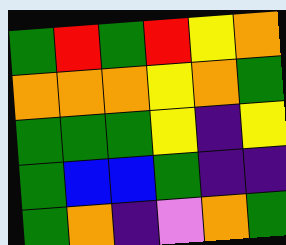[["green", "red", "green", "red", "yellow", "orange"], ["orange", "orange", "orange", "yellow", "orange", "green"], ["green", "green", "green", "yellow", "indigo", "yellow"], ["green", "blue", "blue", "green", "indigo", "indigo"], ["green", "orange", "indigo", "violet", "orange", "green"]]